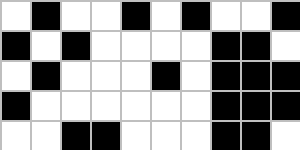[["white", "black", "white", "white", "black", "white", "black", "white", "white", "black"], ["black", "white", "black", "white", "white", "white", "white", "black", "black", "white"], ["white", "black", "white", "white", "white", "black", "white", "black", "black", "black"], ["black", "white", "white", "white", "white", "white", "white", "black", "black", "black"], ["white", "white", "black", "black", "white", "white", "white", "black", "black", "white"]]